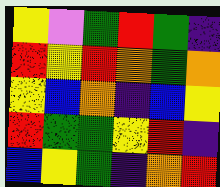[["yellow", "violet", "green", "red", "green", "indigo"], ["red", "yellow", "red", "orange", "green", "orange"], ["yellow", "blue", "orange", "indigo", "blue", "yellow"], ["red", "green", "green", "yellow", "red", "indigo"], ["blue", "yellow", "green", "indigo", "orange", "red"]]